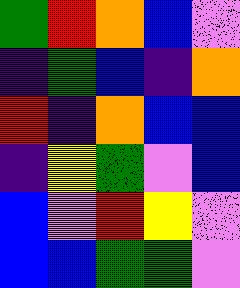[["green", "red", "orange", "blue", "violet"], ["indigo", "green", "blue", "indigo", "orange"], ["red", "indigo", "orange", "blue", "blue"], ["indigo", "yellow", "green", "violet", "blue"], ["blue", "violet", "red", "yellow", "violet"], ["blue", "blue", "green", "green", "violet"]]